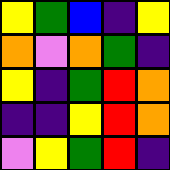[["yellow", "green", "blue", "indigo", "yellow"], ["orange", "violet", "orange", "green", "indigo"], ["yellow", "indigo", "green", "red", "orange"], ["indigo", "indigo", "yellow", "red", "orange"], ["violet", "yellow", "green", "red", "indigo"]]